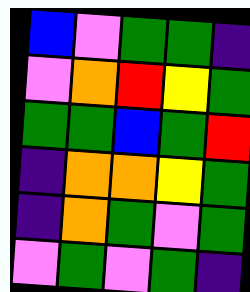[["blue", "violet", "green", "green", "indigo"], ["violet", "orange", "red", "yellow", "green"], ["green", "green", "blue", "green", "red"], ["indigo", "orange", "orange", "yellow", "green"], ["indigo", "orange", "green", "violet", "green"], ["violet", "green", "violet", "green", "indigo"]]